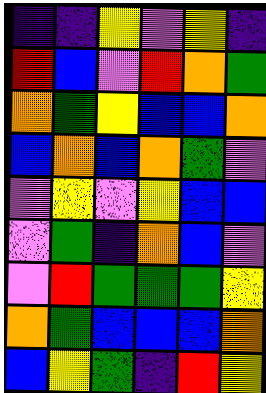[["indigo", "indigo", "yellow", "violet", "yellow", "indigo"], ["red", "blue", "violet", "red", "orange", "green"], ["orange", "green", "yellow", "blue", "blue", "orange"], ["blue", "orange", "blue", "orange", "green", "violet"], ["violet", "yellow", "violet", "yellow", "blue", "blue"], ["violet", "green", "indigo", "orange", "blue", "violet"], ["violet", "red", "green", "green", "green", "yellow"], ["orange", "green", "blue", "blue", "blue", "orange"], ["blue", "yellow", "green", "indigo", "red", "yellow"]]